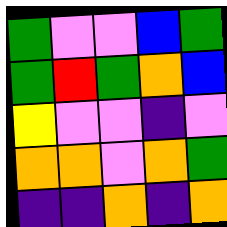[["green", "violet", "violet", "blue", "green"], ["green", "red", "green", "orange", "blue"], ["yellow", "violet", "violet", "indigo", "violet"], ["orange", "orange", "violet", "orange", "green"], ["indigo", "indigo", "orange", "indigo", "orange"]]